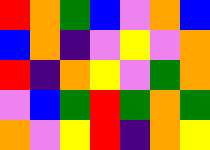[["red", "orange", "green", "blue", "violet", "orange", "blue"], ["blue", "orange", "indigo", "violet", "yellow", "violet", "orange"], ["red", "indigo", "orange", "yellow", "violet", "green", "orange"], ["violet", "blue", "green", "red", "green", "orange", "green"], ["orange", "violet", "yellow", "red", "indigo", "orange", "yellow"]]